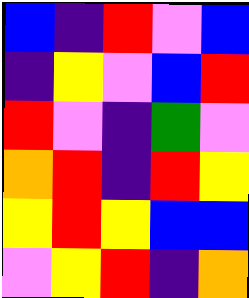[["blue", "indigo", "red", "violet", "blue"], ["indigo", "yellow", "violet", "blue", "red"], ["red", "violet", "indigo", "green", "violet"], ["orange", "red", "indigo", "red", "yellow"], ["yellow", "red", "yellow", "blue", "blue"], ["violet", "yellow", "red", "indigo", "orange"]]